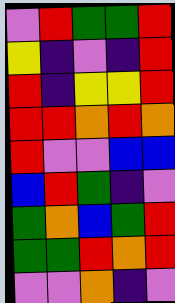[["violet", "red", "green", "green", "red"], ["yellow", "indigo", "violet", "indigo", "red"], ["red", "indigo", "yellow", "yellow", "red"], ["red", "red", "orange", "red", "orange"], ["red", "violet", "violet", "blue", "blue"], ["blue", "red", "green", "indigo", "violet"], ["green", "orange", "blue", "green", "red"], ["green", "green", "red", "orange", "red"], ["violet", "violet", "orange", "indigo", "violet"]]